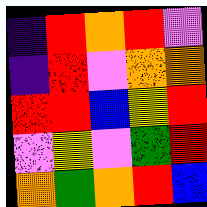[["indigo", "red", "orange", "red", "violet"], ["indigo", "red", "violet", "orange", "orange"], ["red", "red", "blue", "yellow", "red"], ["violet", "yellow", "violet", "green", "red"], ["orange", "green", "orange", "red", "blue"]]